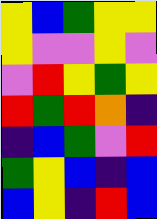[["yellow", "blue", "green", "yellow", "yellow"], ["yellow", "violet", "violet", "yellow", "violet"], ["violet", "red", "yellow", "green", "yellow"], ["red", "green", "red", "orange", "indigo"], ["indigo", "blue", "green", "violet", "red"], ["green", "yellow", "blue", "indigo", "blue"], ["blue", "yellow", "indigo", "red", "blue"]]